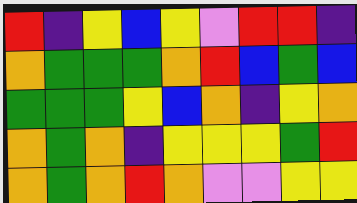[["red", "indigo", "yellow", "blue", "yellow", "violet", "red", "red", "indigo"], ["orange", "green", "green", "green", "orange", "red", "blue", "green", "blue"], ["green", "green", "green", "yellow", "blue", "orange", "indigo", "yellow", "orange"], ["orange", "green", "orange", "indigo", "yellow", "yellow", "yellow", "green", "red"], ["orange", "green", "orange", "red", "orange", "violet", "violet", "yellow", "yellow"]]